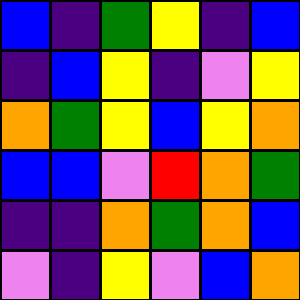[["blue", "indigo", "green", "yellow", "indigo", "blue"], ["indigo", "blue", "yellow", "indigo", "violet", "yellow"], ["orange", "green", "yellow", "blue", "yellow", "orange"], ["blue", "blue", "violet", "red", "orange", "green"], ["indigo", "indigo", "orange", "green", "orange", "blue"], ["violet", "indigo", "yellow", "violet", "blue", "orange"]]